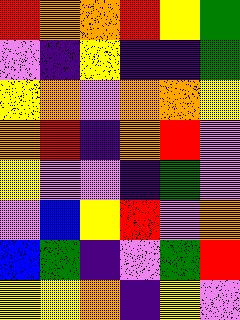[["red", "orange", "orange", "red", "yellow", "green"], ["violet", "indigo", "yellow", "indigo", "indigo", "green"], ["yellow", "orange", "violet", "orange", "orange", "yellow"], ["orange", "red", "indigo", "orange", "red", "violet"], ["yellow", "violet", "violet", "indigo", "green", "violet"], ["violet", "blue", "yellow", "red", "violet", "orange"], ["blue", "green", "indigo", "violet", "green", "red"], ["yellow", "yellow", "orange", "indigo", "yellow", "violet"]]